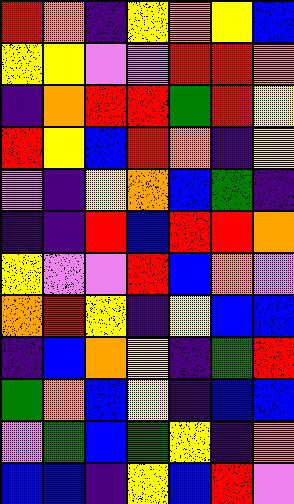[["red", "orange", "indigo", "yellow", "orange", "yellow", "blue"], ["yellow", "yellow", "violet", "violet", "red", "red", "orange"], ["indigo", "orange", "red", "red", "green", "red", "yellow"], ["red", "yellow", "blue", "red", "orange", "indigo", "yellow"], ["violet", "indigo", "yellow", "orange", "blue", "green", "indigo"], ["indigo", "indigo", "red", "blue", "red", "red", "orange"], ["yellow", "violet", "violet", "red", "blue", "orange", "violet"], ["orange", "red", "yellow", "indigo", "yellow", "blue", "blue"], ["indigo", "blue", "orange", "yellow", "indigo", "green", "red"], ["green", "orange", "blue", "yellow", "indigo", "blue", "blue"], ["violet", "green", "blue", "green", "yellow", "indigo", "orange"], ["blue", "blue", "indigo", "yellow", "blue", "red", "violet"]]